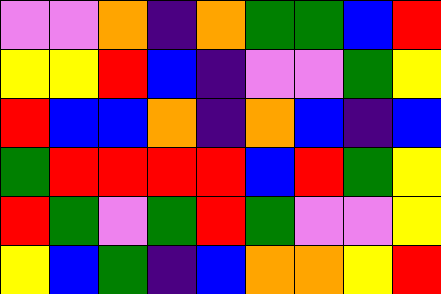[["violet", "violet", "orange", "indigo", "orange", "green", "green", "blue", "red"], ["yellow", "yellow", "red", "blue", "indigo", "violet", "violet", "green", "yellow"], ["red", "blue", "blue", "orange", "indigo", "orange", "blue", "indigo", "blue"], ["green", "red", "red", "red", "red", "blue", "red", "green", "yellow"], ["red", "green", "violet", "green", "red", "green", "violet", "violet", "yellow"], ["yellow", "blue", "green", "indigo", "blue", "orange", "orange", "yellow", "red"]]